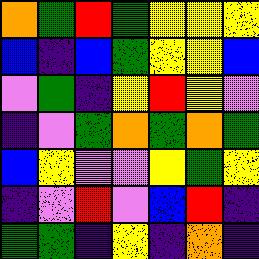[["orange", "green", "red", "green", "yellow", "yellow", "yellow"], ["blue", "indigo", "blue", "green", "yellow", "yellow", "blue"], ["violet", "green", "indigo", "yellow", "red", "yellow", "violet"], ["indigo", "violet", "green", "orange", "green", "orange", "green"], ["blue", "yellow", "violet", "violet", "yellow", "green", "yellow"], ["indigo", "violet", "red", "violet", "blue", "red", "indigo"], ["green", "green", "indigo", "yellow", "indigo", "orange", "indigo"]]